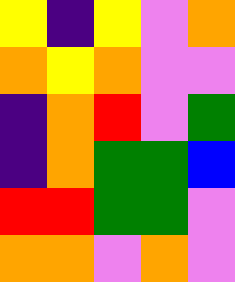[["yellow", "indigo", "yellow", "violet", "orange"], ["orange", "yellow", "orange", "violet", "violet"], ["indigo", "orange", "red", "violet", "green"], ["indigo", "orange", "green", "green", "blue"], ["red", "red", "green", "green", "violet"], ["orange", "orange", "violet", "orange", "violet"]]